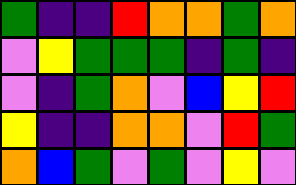[["green", "indigo", "indigo", "red", "orange", "orange", "green", "orange"], ["violet", "yellow", "green", "green", "green", "indigo", "green", "indigo"], ["violet", "indigo", "green", "orange", "violet", "blue", "yellow", "red"], ["yellow", "indigo", "indigo", "orange", "orange", "violet", "red", "green"], ["orange", "blue", "green", "violet", "green", "violet", "yellow", "violet"]]